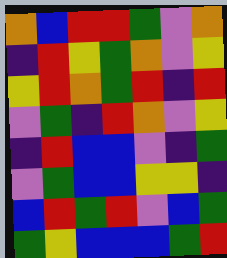[["orange", "blue", "red", "red", "green", "violet", "orange"], ["indigo", "red", "yellow", "green", "orange", "violet", "yellow"], ["yellow", "red", "orange", "green", "red", "indigo", "red"], ["violet", "green", "indigo", "red", "orange", "violet", "yellow"], ["indigo", "red", "blue", "blue", "violet", "indigo", "green"], ["violet", "green", "blue", "blue", "yellow", "yellow", "indigo"], ["blue", "red", "green", "red", "violet", "blue", "green"], ["green", "yellow", "blue", "blue", "blue", "green", "red"]]